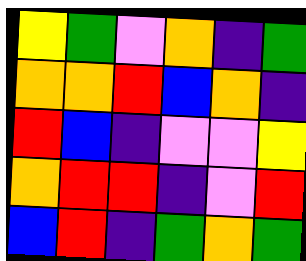[["yellow", "green", "violet", "orange", "indigo", "green"], ["orange", "orange", "red", "blue", "orange", "indigo"], ["red", "blue", "indigo", "violet", "violet", "yellow"], ["orange", "red", "red", "indigo", "violet", "red"], ["blue", "red", "indigo", "green", "orange", "green"]]